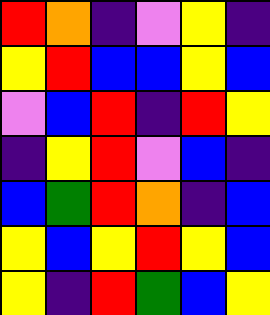[["red", "orange", "indigo", "violet", "yellow", "indigo"], ["yellow", "red", "blue", "blue", "yellow", "blue"], ["violet", "blue", "red", "indigo", "red", "yellow"], ["indigo", "yellow", "red", "violet", "blue", "indigo"], ["blue", "green", "red", "orange", "indigo", "blue"], ["yellow", "blue", "yellow", "red", "yellow", "blue"], ["yellow", "indigo", "red", "green", "blue", "yellow"]]